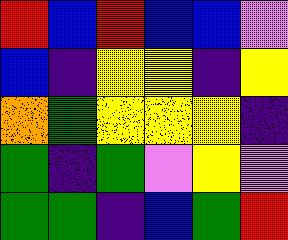[["red", "blue", "red", "blue", "blue", "violet"], ["blue", "indigo", "yellow", "yellow", "indigo", "yellow"], ["orange", "green", "yellow", "yellow", "yellow", "indigo"], ["green", "indigo", "green", "violet", "yellow", "violet"], ["green", "green", "indigo", "blue", "green", "red"]]